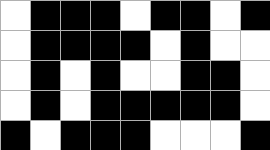[["white", "black", "black", "black", "white", "black", "black", "white", "black"], ["white", "black", "black", "black", "black", "white", "black", "white", "white"], ["white", "black", "white", "black", "white", "white", "black", "black", "white"], ["white", "black", "white", "black", "black", "black", "black", "black", "white"], ["black", "white", "black", "black", "black", "white", "white", "white", "black"]]